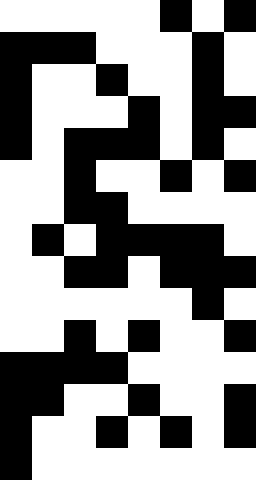[["white", "white", "white", "white", "white", "black", "white", "black"], ["black", "black", "black", "white", "white", "white", "black", "white"], ["black", "white", "white", "black", "white", "white", "black", "white"], ["black", "white", "white", "white", "black", "white", "black", "black"], ["black", "white", "black", "black", "black", "white", "black", "white"], ["white", "white", "black", "white", "white", "black", "white", "black"], ["white", "white", "black", "black", "white", "white", "white", "white"], ["white", "black", "white", "black", "black", "black", "black", "white"], ["white", "white", "black", "black", "white", "black", "black", "black"], ["white", "white", "white", "white", "white", "white", "black", "white"], ["white", "white", "black", "white", "black", "white", "white", "black"], ["black", "black", "black", "black", "white", "white", "white", "white"], ["black", "black", "white", "white", "black", "white", "white", "black"], ["black", "white", "white", "black", "white", "black", "white", "black"], ["black", "white", "white", "white", "white", "white", "white", "white"]]